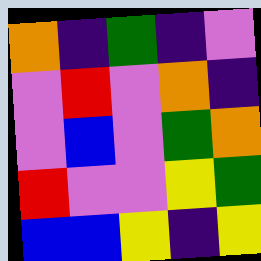[["orange", "indigo", "green", "indigo", "violet"], ["violet", "red", "violet", "orange", "indigo"], ["violet", "blue", "violet", "green", "orange"], ["red", "violet", "violet", "yellow", "green"], ["blue", "blue", "yellow", "indigo", "yellow"]]